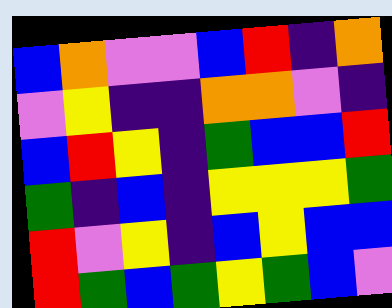[["blue", "orange", "violet", "violet", "blue", "red", "indigo", "orange"], ["violet", "yellow", "indigo", "indigo", "orange", "orange", "violet", "indigo"], ["blue", "red", "yellow", "indigo", "green", "blue", "blue", "red"], ["green", "indigo", "blue", "indigo", "yellow", "yellow", "yellow", "green"], ["red", "violet", "yellow", "indigo", "blue", "yellow", "blue", "blue"], ["red", "green", "blue", "green", "yellow", "green", "blue", "violet"]]